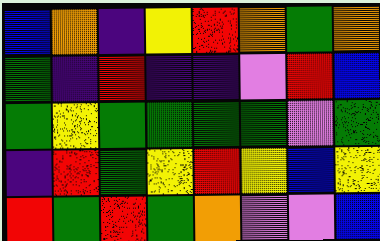[["blue", "orange", "indigo", "yellow", "red", "orange", "green", "orange"], ["green", "indigo", "red", "indigo", "indigo", "violet", "red", "blue"], ["green", "yellow", "green", "green", "green", "green", "violet", "green"], ["indigo", "red", "green", "yellow", "red", "yellow", "blue", "yellow"], ["red", "green", "red", "green", "orange", "violet", "violet", "blue"]]